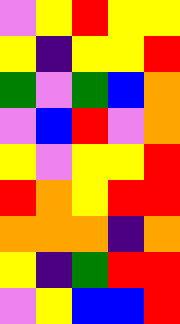[["violet", "yellow", "red", "yellow", "yellow"], ["yellow", "indigo", "yellow", "yellow", "red"], ["green", "violet", "green", "blue", "orange"], ["violet", "blue", "red", "violet", "orange"], ["yellow", "violet", "yellow", "yellow", "red"], ["red", "orange", "yellow", "red", "red"], ["orange", "orange", "orange", "indigo", "orange"], ["yellow", "indigo", "green", "red", "red"], ["violet", "yellow", "blue", "blue", "red"]]